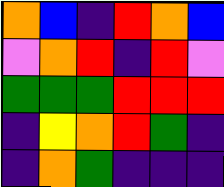[["orange", "blue", "indigo", "red", "orange", "blue"], ["violet", "orange", "red", "indigo", "red", "violet"], ["green", "green", "green", "red", "red", "red"], ["indigo", "yellow", "orange", "red", "green", "indigo"], ["indigo", "orange", "green", "indigo", "indigo", "indigo"]]